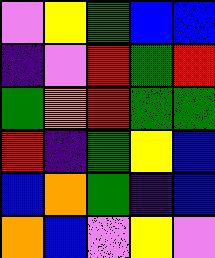[["violet", "yellow", "green", "blue", "blue"], ["indigo", "violet", "red", "green", "red"], ["green", "orange", "red", "green", "green"], ["red", "indigo", "green", "yellow", "blue"], ["blue", "orange", "green", "indigo", "blue"], ["orange", "blue", "violet", "yellow", "violet"]]